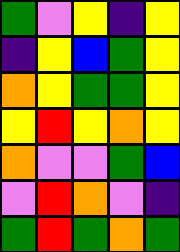[["green", "violet", "yellow", "indigo", "yellow"], ["indigo", "yellow", "blue", "green", "yellow"], ["orange", "yellow", "green", "green", "yellow"], ["yellow", "red", "yellow", "orange", "yellow"], ["orange", "violet", "violet", "green", "blue"], ["violet", "red", "orange", "violet", "indigo"], ["green", "red", "green", "orange", "green"]]